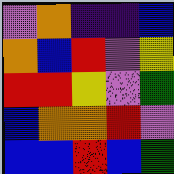[["violet", "orange", "indigo", "indigo", "blue"], ["orange", "blue", "red", "violet", "yellow"], ["red", "red", "yellow", "violet", "green"], ["blue", "orange", "orange", "red", "violet"], ["blue", "blue", "red", "blue", "green"]]